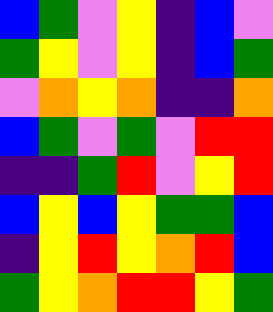[["blue", "green", "violet", "yellow", "indigo", "blue", "violet"], ["green", "yellow", "violet", "yellow", "indigo", "blue", "green"], ["violet", "orange", "yellow", "orange", "indigo", "indigo", "orange"], ["blue", "green", "violet", "green", "violet", "red", "red"], ["indigo", "indigo", "green", "red", "violet", "yellow", "red"], ["blue", "yellow", "blue", "yellow", "green", "green", "blue"], ["indigo", "yellow", "red", "yellow", "orange", "red", "blue"], ["green", "yellow", "orange", "red", "red", "yellow", "green"]]